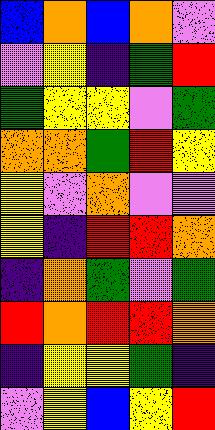[["blue", "orange", "blue", "orange", "violet"], ["violet", "yellow", "indigo", "green", "red"], ["green", "yellow", "yellow", "violet", "green"], ["orange", "orange", "green", "red", "yellow"], ["yellow", "violet", "orange", "violet", "violet"], ["yellow", "indigo", "red", "red", "orange"], ["indigo", "orange", "green", "violet", "green"], ["red", "orange", "red", "red", "orange"], ["indigo", "yellow", "yellow", "green", "indigo"], ["violet", "yellow", "blue", "yellow", "red"]]